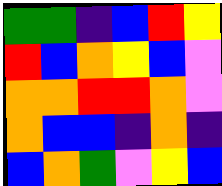[["green", "green", "indigo", "blue", "red", "yellow"], ["red", "blue", "orange", "yellow", "blue", "violet"], ["orange", "orange", "red", "red", "orange", "violet"], ["orange", "blue", "blue", "indigo", "orange", "indigo"], ["blue", "orange", "green", "violet", "yellow", "blue"]]